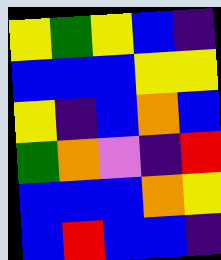[["yellow", "green", "yellow", "blue", "indigo"], ["blue", "blue", "blue", "yellow", "yellow"], ["yellow", "indigo", "blue", "orange", "blue"], ["green", "orange", "violet", "indigo", "red"], ["blue", "blue", "blue", "orange", "yellow"], ["blue", "red", "blue", "blue", "indigo"]]